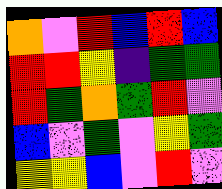[["orange", "violet", "red", "blue", "red", "blue"], ["red", "red", "yellow", "indigo", "green", "green"], ["red", "green", "orange", "green", "red", "violet"], ["blue", "violet", "green", "violet", "yellow", "green"], ["yellow", "yellow", "blue", "violet", "red", "violet"]]